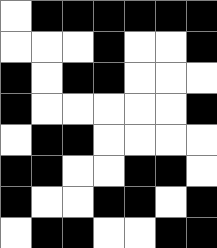[["white", "black", "black", "black", "black", "black", "black"], ["white", "white", "white", "black", "white", "white", "black"], ["black", "white", "black", "black", "white", "white", "white"], ["black", "white", "white", "white", "white", "white", "black"], ["white", "black", "black", "white", "white", "white", "white"], ["black", "black", "white", "white", "black", "black", "white"], ["black", "white", "white", "black", "black", "white", "black"], ["white", "black", "black", "white", "white", "black", "black"]]